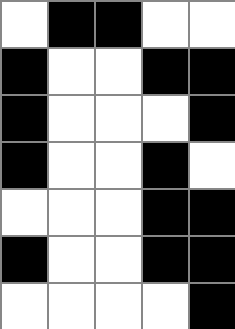[["white", "black", "black", "white", "white"], ["black", "white", "white", "black", "black"], ["black", "white", "white", "white", "black"], ["black", "white", "white", "black", "white"], ["white", "white", "white", "black", "black"], ["black", "white", "white", "black", "black"], ["white", "white", "white", "white", "black"]]